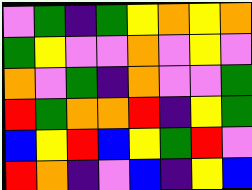[["violet", "green", "indigo", "green", "yellow", "orange", "yellow", "orange"], ["green", "yellow", "violet", "violet", "orange", "violet", "yellow", "violet"], ["orange", "violet", "green", "indigo", "orange", "violet", "violet", "green"], ["red", "green", "orange", "orange", "red", "indigo", "yellow", "green"], ["blue", "yellow", "red", "blue", "yellow", "green", "red", "violet"], ["red", "orange", "indigo", "violet", "blue", "indigo", "yellow", "blue"]]